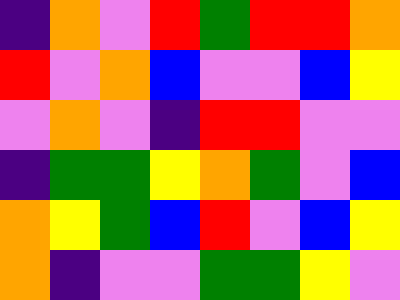[["indigo", "orange", "violet", "red", "green", "red", "red", "orange"], ["red", "violet", "orange", "blue", "violet", "violet", "blue", "yellow"], ["violet", "orange", "violet", "indigo", "red", "red", "violet", "violet"], ["indigo", "green", "green", "yellow", "orange", "green", "violet", "blue"], ["orange", "yellow", "green", "blue", "red", "violet", "blue", "yellow"], ["orange", "indigo", "violet", "violet", "green", "green", "yellow", "violet"]]